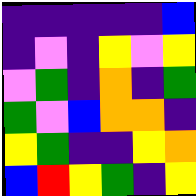[["indigo", "indigo", "indigo", "indigo", "indigo", "blue"], ["indigo", "violet", "indigo", "yellow", "violet", "yellow"], ["violet", "green", "indigo", "orange", "indigo", "green"], ["green", "violet", "blue", "orange", "orange", "indigo"], ["yellow", "green", "indigo", "indigo", "yellow", "orange"], ["blue", "red", "yellow", "green", "indigo", "yellow"]]